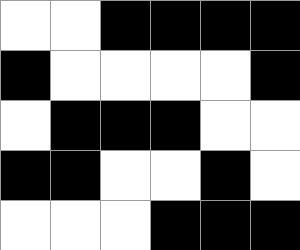[["white", "white", "black", "black", "black", "black"], ["black", "white", "white", "white", "white", "black"], ["white", "black", "black", "black", "white", "white"], ["black", "black", "white", "white", "black", "white"], ["white", "white", "white", "black", "black", "black"]]